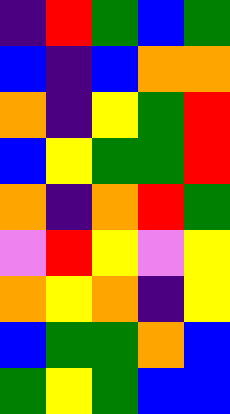[["indigo", "red", "green", "blue", "green"], ["blue", "indigo", "blue", "orange", "orange"], ["orange", "indigo", "yellow", "green", "red"], ["blue", "yellow", "green", "green", "red"], ["orange", "indigo", "orange", "red", "green"], ["violet", "red", "yellow", "violet", "yellow"], ["orange", "yellow", "orange", "indigo", "yellow"], ["blue", "green", "green", "orange", "blue"], ["green", "yellow", "green", "blue", "blue"]]